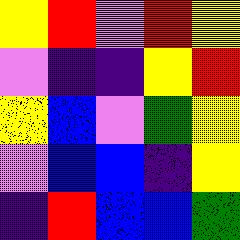[["yellow", "red", "violet", "red", "yellow"], ["violet", "indigo", "indigo", "yellow", "red"], ["yellow", "blue", "violet", "green", "yellow"], ["violet", "blue", "blue", "indigo", "yellow"], ["indigo", "red", "blue", "blue", "green"]]